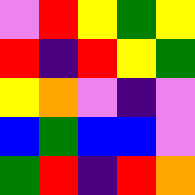[["violet", "red", "yellow", "green", "yellow"], ["red", "indigo", "red", "yellow", "green"], ["yellow", "orange", "violet", "indigo", "violet"], ["blue", "green", "blue", "blue", "violet"], ["green", "red", "indigo", "red", "orange"]]